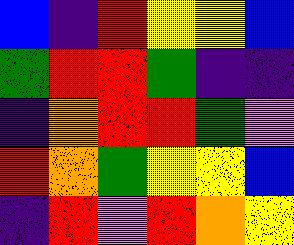[["blue", "indigo", "red", "yellow", "yellow", "blue"], ["green", "red", "red", "green", "indigo", "indigo"], ["indigo", "orange", "red", "red", "green", "violet"], ["red", "orange", "green", "yellow", "yellow", "blue"], ["indigo", "red", "violet", "red", "orange", "yellow"]]